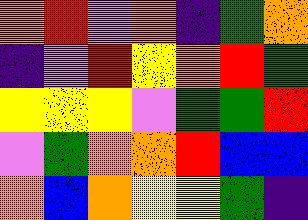[["orange", "red", "violet", "orange", "indigo", "green", "orange"], ["indigo", "violet", "red", "yellow", "orange", "red", "green"], ["yellow", "yellow", "yellow", "violet", "green", "green", "red"], ["violet", "green", "orange", "orange", "red", "blue", "blue"], ["orange", "blue", "orange", "yellow", "yellow", "green", "indigo"]]